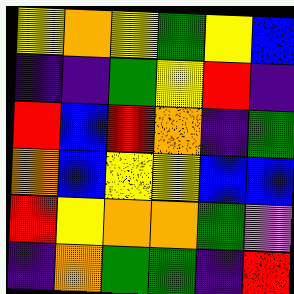[["yellow", "orange", "yellow", "green", "yellow", "blue"], ["indigo", "indigo", "green", "yellow", "red", "indigo"], ["red", "blue", "red", "orange", "indigo", "green"], ["orange", "blue", "yellow", "yellow", "blue", "blue"], ["red", "yellow", "orange", "orange", "green", "violet"], ["indigo", "orange", "green", "green", "indigo", "red"]]